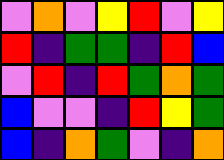[["violet", "orange", "violet", "yellow", "red", "violet", "yellow"], ["red", "indigo", "green", "green", "indigo", "red", "blue"], ["violet", "red", "indigo", "red", "green", "orange", "green"], ["blue", "violet", "violet", "indigo", "red", "yellow", "green"], ["blue", "indigo", "orange", "green", "violet", "indigo", "orange"]]